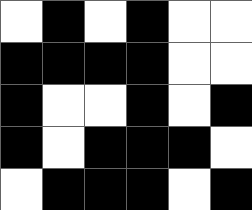[["white", "black", "white", "black", "white", "white"], ["black", "black", "black", "black", "white", "white"], ["black", "white", "white", "black", "white", "black"], ["black", "white", "black", "black", "black", "white"], ["white", "black", "black", "black", "white", "black"]]